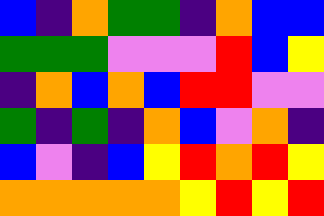[["blue", "indigo", "orange", "green", "green", "indigo", "orange", "blue", "blue"], ["green", "green", "green", "violet", "violet", "violet", "red", "blue", "yellow"], ["indigo", "orange", "blue", "orange", "blue", "red", "red", "violet", "violet"], ["green", "indigo", "green", "indigo", "orange", "blue", "violet", "orange", "indigo"], ["blue", "violet", "indigo", "blue", "yellow", "red", "orange", "red", "yellow"], ["orange", "orange", "orange", "orange", "orange", "yellow", "red", "yellow", "red"]]